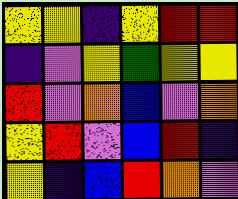[["yellow", "yellow", "indigo", "yellow", "red", "red"], ["indigo", "violet", "yellow", "green", "yellow", "yellow"], ["red", "violet", "orange", "blue", "violet", "orange"], ["yellow", "red", "violet", "blue", "red", "indigo"], ["yellow", "indigo", "blue", "red", "orange", "violet"]]